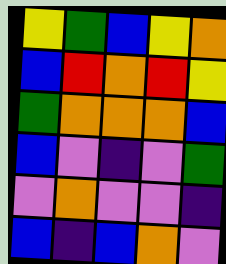[["yellow", "green", "blue", "yellow", "orange"], ["blue", "red", "orange", "red", "yellow"], ["green", "orange", "orange", "orange", "blue"], ["blue", "violet", "indigo", "violet", "green"], ["violet", "orange", "violet", "violet", "indigo"], ["blue", "indigo", "blue", "orange", "violet"]]